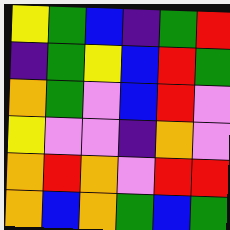[["yellow", "green", "blue", "indigo", "green", "red"], ["indigo", "green", "yellow", "blue", "red", "green"], ["orange", "green", "violet", "blue", "red", "violet"], ["yellow", "violet", "violet", "indigo", "orange", "violet"], ["orange", "red", "orange", "violet", "red", "red"], ["orange", "blue", "orange", "green", "blue", "green"]]